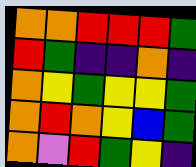[["orange", "orange", "red", "red", "red", "green"], ["red", "green", "indigo", "indigo", "orange", "indigo"], ["orange", "yellow", "green", "yellow", "yellow", "green"], ["orange", "red", "orange", "yellow", "blue", "green"], ["orange", "violet", "red", "green", "yellow", "indigo"]]